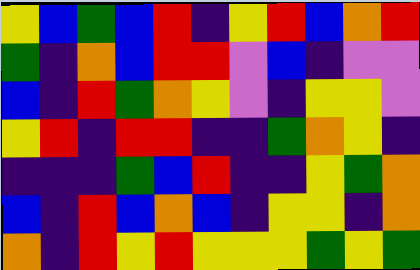[["yellow", "blue", "green", "blue", "red", "indigo", "yellow", "red", "blue", "orange", "red"], ["green", "indigo", "orange", "blue", "red", "red", "violet", "blue", "indigo", "violet", "violet"], ["blue", "indigo", "red", "green", "orange", "yellow", "violet", "indigo", "yellow", "yellow", "violet"], ["yellow", "red", "indigo", "red", "red", "indigo", "indigo", "green", "orange", "yellow", "indigo"], ["indigo", "indigo", "indigo", "green", "blue", "red", "indigo", "indigo", "yellow", "green", "orange"], ["blue", "indigo", "red", "blue", "orange", "blue", "indigo", "yellow", "yellow", "indigo", "orange"], ["orange", "indigo", "red", "yellow", "red", "yellow", "yellow", "yellow", "green", "yellow", "green"]]